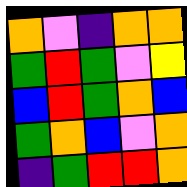[["orange", "violet", "indigo", "orange", "orange"], ["green", "red", "green", "violet", "yellow"], ["blue", "red", "green", "orange", "blue"], ["green", "orange", "blue", "violet", "orange"], ["indigo", "green", "red", "red", "orange"]]